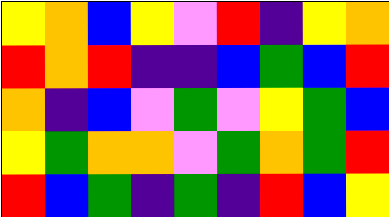[["yellow", "orange", "blue", "yellow", "violet", "red", "indigo", "yellow", "orange"], ["red", "orange", "red", "indigo", "indigo", "blue", "green", "blue", "red"], ["orange", "indigo", "blue", "violet", "green", "violet", "yellow", "green", "blue"], ["yellow", "green", "orange", "orange", "violet", "green", "orange", "green", "red"], ["red", "blue", "green", "indigo", "green", "indigo", "red", "blue", "yellow"]]